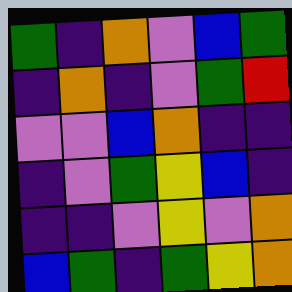[["green", "indigo", "orange", "violet", "blue", "green"], ["indigo", "orange", "indigo", "violet", "green", "red"], ["violet", "violet", "blue", "orange", "indigo", "indigo"], ["indigo", "violet", "green", "yellow", "blue", "indigo"], ["indigo", "indigo", "violet", "yellow", "violet", "orange"], ["blue", "green", "indigo", "green", "yellow", "orange"]]